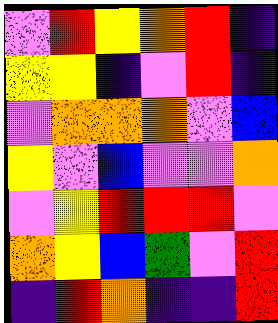[["violet", "red", "yellow", "orange", "red", "indigo"], ["yellow", "yellow", "indigo", "violet", "red", "indigo"], ["violet", "orange", "orange", "orange", "violet", "blue"], ["yellow", "violet", "blue", "violet", "violet", "orange"], ["violet", "yellow", "red", "red", "red", "violet"], ["orange", "yellow", "blue", "green", "violet", "red"], ["indigo", "red", "orange", "indigo", "indigo", "red"]]